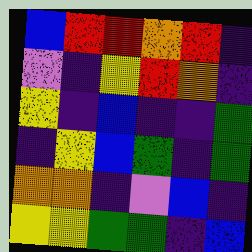[["blue", "red", "red", "orange", "red", "indigo"], ["violet", "indigo", "yellow", "red", "orange", "indigo"], ["yellow", "indigo", "blue", "indigo", "indigo", "green"], ["indigo", "yellow", "blue", "green", "indigo", "green"], ["orange", "orange", "indigo", "violet", "blue", "indigo"], ["yellow", "yellow", "green", "green", "indigo", "blue"]]